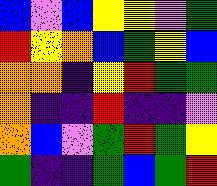[["blue", "violet", "blue", "yellow", "yellow", "violet", "green"], ["red", "yellow", "orange", "blue", "green", "yellow", "blue"], ["orange", "orange", "indigo", "yellow", "red", "green", "green"], ["orange", "indigo", "indigo", "red", "indigo", "indigo", "violet"], ["orange", "blue", "violet", "green", "red", "green", "yellow"], ["green", "indigo", "indigo", "green", "blue", "green", "red"]]